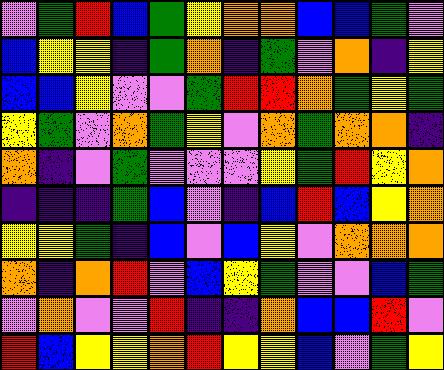[["violet", "green", "red", "blue", "green", "yellow", "orange", "orange", "blue", "blue", "green", "violet"], ["blue", "yellow", "yellow", "indigo", "green", "orange", "indigo", "green", "violet", "orange", "indigo", "yellow"], ["blue", "blue", "yellow", "violet", "violet", "green", "red", "red", "orange", "green", "yellow", "green"], ["yellow", "green", "violet", "orange", "green", "yellow", "violet", "orange", "green", "orange", "orange", "indigo"], ["orange", "indigo", "violet", "green", "violet", "violet", "violet", "yellow", "green", "red", "yellow", "orange"], ["indigo", "indigo", "indigo", "green", "blue", "violet", "indigo", "blue", "red", "blue", "yellow", "orange"], ["yellow", "yellow", "green", "indigo", "blue", "violet", "blue", "yellow", "violet", "orange", "orange", "orange"], ["orange", "indigo", "orange", "red", "violet", "blue", "yellow", "green", "violet", "violet", "blue", "green"], ["violet", "orange", "violet", "violet", "red", "indigo", "indigo", "orange", "blue", "blue", "red", "violet"], ["red", "blue", "yellow", "yellow", "orange", "red", "yellow", "yellow", "blue", "violet", "green", "yellow"]]